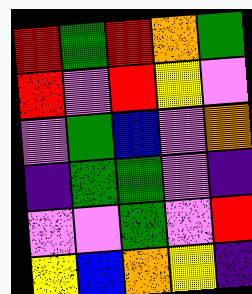[["red", "green", "red", "orange", "green"], ["red", "violet", "red", "yellow", "violet"], ["violet", "green", "blue", "violet", "orange"], ["indigo", "green", "green", "violet", "indigo"], ["violet", "violet", "green", "violet", "red"], ["yellow", "blue", "orange", "yellow", "indigo"]]